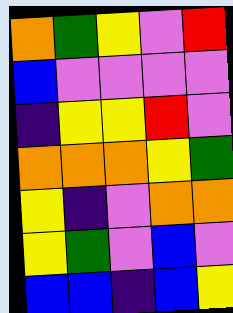[["orange", "green", "yellow", "violet", "red"], ["blue", "violet", "violet", "violet", "violet"], ["indigo", "yellow", "yellow", "red", "violet"], ["orange", "orange", "orange", "yellow", "green"], ["yellow", "indigo", "violet", "orange", "orange"], ["yellow", "green", "violet", "blue", "violet"], ["blue", "blue", "indigo", "blue", "yellow"]]